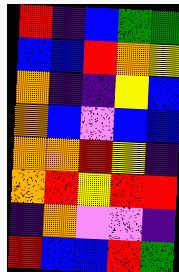[["red", "indigo", "blue", "green", "green"], ["blue", "blue", "red", "orange", "yellow"], ["orange", "indigo", "indigo", "yellow", "blue"], ["orange", "blue", "violet", "blue", "blue"], ["orange", "orange", "red", "yellow", "indigo"], ["orange", "red", "yellow", "red", "red"], ["indigo", "orange", "violet", "violet", "indigo"], ["red", "blue", "blue", "red", "green"]]